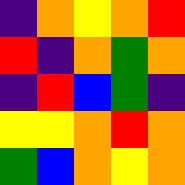[["indigo", "orange", "yellow", "orange", "red"], ["red", "indigo", "orange", "green", "orange"], ["indigo", "red", "blue", "green", "indigo"], ["yellow", "yellow", "orange", "red", "orange"], ["green", "blue", "orange", "yellow", "orange"]]